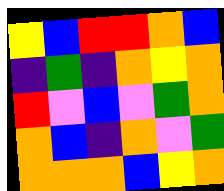[["yellow", "blue", "red", "red", "orange", "blue"], ["indigo", "green", "indigo", "orange", "yellow", "orange"], ["red", "violet", "blue", "violet", "green", "orange"], ["orange", "blue", "indigo", "orange", "violet", "green"], ["orange", "orange", "orange", "blue", "yellow", "orange"]]